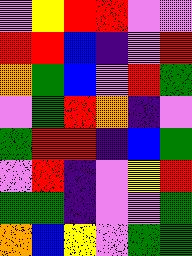[["violet", "yellow", "red", "red", "violet", "violet"], ["red", "red", "blue", "indigo", "violet", "red"], ["orange", "green", "blue", "violet", "red", "green"], ["violet", "green", "red", "orange", "indigo", "violet"], ["green", "red", "red", "indigo", "blue", "green"], ["violet", "red", "indigo", "violet", "yellow", "red"], ["green", "green", "indigo", "violet", "violet", "green"], ["orange", "blue", "yellow", "violet", "green", "green"]]